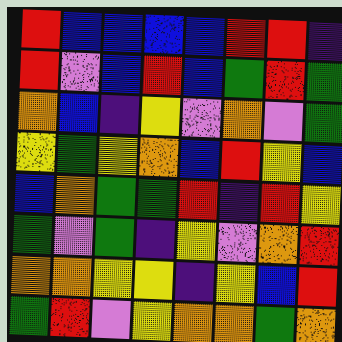[["red", "blue", "blue", "blue", "blue", "red", "red", "indigo"], ["red", "violet", "blue", "red", "blue", "green", "red", "green"], ["orange", "blue", "indigo", "yellow", "violet", "orange", "violet", "green"], ["yellow", "green", "yellow", "orange", "blue", "red", "yellow", "blue"], ["blue", "orange", "green", "green", "red", "indigo", "red", "yellow"], ["green", "violet", "green", "indigo", "yellow", "violet", "orange", "red"], ["orange", "orange", "yellow", "yellow", "indigo", "yellow", "blue", "red"], ["green", "red", "violet", "yellow", "orange", "orange", "green", "orange"]]